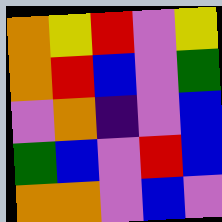[["orange", "yellow", "red", "violet", "yellow"], ["orange", "red", "blue", "violet", "green"], ["violet", "orange", "indigo", "violet", "blue"], ["green", "blue", "violet", "red", "blue"], ["orange", "orange", "violet", "blue", "violet"]]